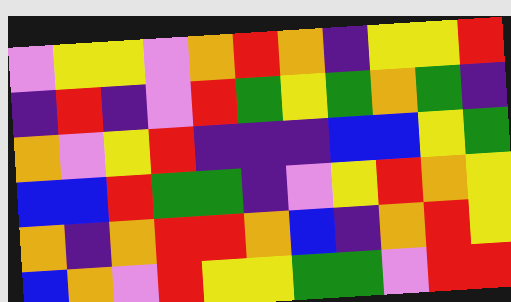[["violet", "yellow", "yellow", "violet", "orange", "red", "orange", "indigo", "yellow", "yellow", "red"], ["indigo", "red", "indigo", "violet", "red", "green", "yellow", "green", "orange", "green", "indigo"], ["orange", "violet", "yellow", "red", "indigo", "indigo", "indigo", "blue", "blue", "yellow", "green"], ["blue", "blue", "red", "green", "green", "indigo", "violet", "yellow", "red", "orange", "yellow"], ["orange", "indigo", "orange", "red", "red", "orange", "blue", "indigo", "orange", "red", "yellow"], ["blue", "orange", "violet", "red", "yellow", "yellow", "green", "green", "violet", "red", "red"]]